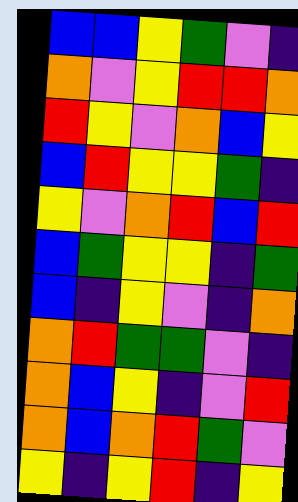[["blue", "blue", "yellow", "green", "violet", "indigo"], ["orange", "violet", "yellow", "red", "red", "orange"], ["red", "yellow", "violet", "orange", "blue", "yellow"], ["blue", "red", "yellow", "yellow", "green", "indigo"], ["yellow", "violet", "orange", "red", "blue", "red"], ["blue", "green", "yellow", "yellow", "indigo", "green"], ["blue", "indigo", "yellow", "violet", "indigo", "orange"], ["orange", "red", "green", "green", "violet", "indigo"], ["orange", "blue", "yellow", "indigo", "violet", "red"], ["orange", "blue", "orange", "red", "green", "violet"], ["yellow", "indigo", "yellow", "red", "indigo", "yellow"]]